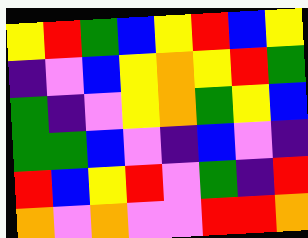[["yellow", "red", "green", "blue", "yellow", "red", "blue", "yellow"], ["indigo", "violet", "blue", "yellow", "orange", "yellow", "red", "green"], ["green", "indigo", "violet", "yellow", "orange", "green", "yellow", "blue"], ["green", "green", "blue", "violet", "indigo", "blue", "violet", "indigo"], ["red", "blue", "yellow", "red", "violet", "green", "indigo", "red"], ["orange", "violet", "orange", "violet", "violet", "red", "red", "orange"]]